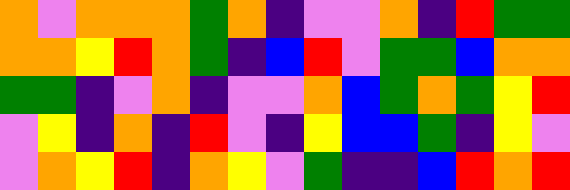[["orange", "violet", "orange", "orange", "orange", "green", "orange", "indigo", "violet", "violet", "orange", "indigo", "red", "green", "green"], ["orange", "orange", "yellow", "red", "orange", "green", "indigo", "blue", "red", "violet", "green", "green", "blue", "orange", "orange"], ["green", "green", "indigo", "violet", "orange", "indigo", "violet", "violet", "orange", "blue", "green", "orange", "green", "yellow", "red"], ["violet", "yellow", "indigo", "orange", "indigo", "red", "violet", "indigo", "yellow", "blue", "blue", "green", "indigo", "yellow", "violet"], ["violet", "orange", "yellow", "red", "indigo", "orange", "yellow", "violet", "green", "indigo", "indigo", "blue", "red", "orange", "red"]]